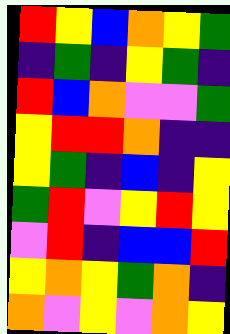[["red", "yellow", "blue", "orange", "yellow", "green"], ["indigo", "green", "indigo", "yellow", "green", "indigo"], ["red", "blue", "orange", "violet", "violet", "green"], ["yellow", "red", "red", "orange", "indigo", "indigo"], ["yellow", "green", "indigo", "blue", "indigo", "yellow"], ["green", "red", "violet", "yellow", "red", "yellow"], ["violet", "red", "indigo", "blue", "blue", "red"], ["yellow", "orange", "yellow", "green", "orange", "indigo"], ["orange", "violet", "yellow", "violet", "orange", "yellow"]]